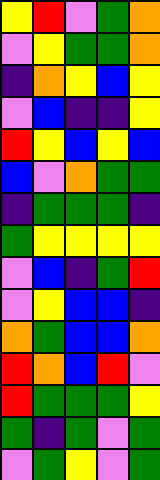[["yellow", "red", "violet", "green", "orange"], ["violet", "yellow", "green", "green", "orange"], ["indigo", "orange", "yellow", "blue", "yellow"], ["violet", "blue", "indigo", "indigo", "yellow"], ["red", "yellow", "blue", "yellow", "blue"], ["blue", "violet", "orange", "green", "green"], ["indigo", "green", "green", "green", "indigo"], ["green", "yellow", "yellow", "yellow", "yellow"], ["violet", "blue", "indigo", "green", "red"], ["violet", "yellow", "blue", "blue", "indigo"], ["orange", "green", "blue", "blue", "orange"], ["red", "orange", "blue", "red", "violet"], ["red", "green", "green", "green", "yellow"], ["green", "indigo", "green", "violet", "green"], ["violet", "green", "yellow", "violet", "green"]]